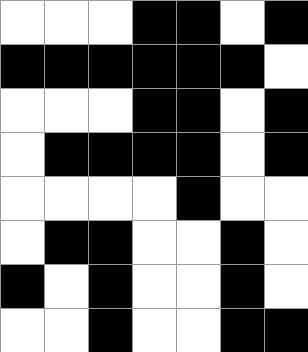[["white", "white", "white", "black", "black", "white", "black"], ["black", "black", "black", "black", "black", "black", "white"], ["white", "white", "white", "black", "black", "white", "black"], ["white", "black", "black", "black", "black", "white", "black"], ["white", "white", "white", "white", "black", "white", "white"], ["white", "black", "black", "white", "white", "black", "white"], ["black", "white", "black", "white", "white", "black", "white"], ["white", "white", "black", "white", "white", "black", "black"]]